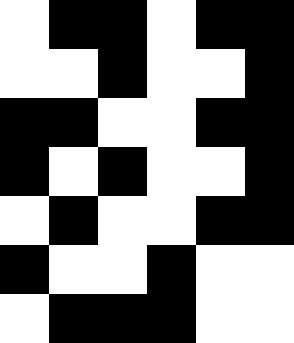[["white", "black", "black", "white", "black", "black"], ["white", "white", "black", "white", "white", "black"], ["black", "black", "white", "white", "black", "black"], ["black", "white", "black", "white", "white", "black"], ["white", "black", "white", "white", "black", "black"], ["black", "white", "white", "black", "white", "white"], ["white", "black", "black", "black", "white", "white"]]